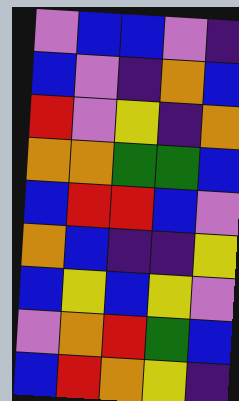[["violet", "blue", "blue", "violet", "indigo"], ["blue", "violet", "indigo", "orange", "blue"], ["red", "violet", "yellow", "indigo", "orange"], ["orange", "orange", "green", "green", "blue"], ["blue", "red", "red", "blue", "violet"], ["orange", "blue", "indigo", "indigo", "yellow"], ["blue", "yellow", "blue", "yellow", "violet"], ["violet", "orange", "red", "green", "blue"], ["blue", "red", "orange", "yellow", "indigo"]]